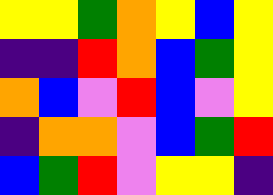[["yellow", "yellow", "green", "orange", "yellow", "blue", "yellow"], ["indigo", "indigo", "red", "orange", "blue", "green", "yellow"], ["orange", "blue", "violet", "red", "blue", "violet", "yellow"], ["indigo", "orange", "orange", "violet", "blue", "green", "red"], ["blue", "green", "red", "violet", "yellow", "yellow", "indigo"]]